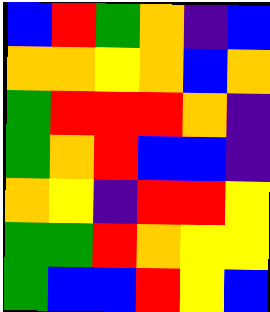[["blue", "red", "green", "orange", "indigo", "blue"], ["orange", "orange", "yellow", "orange", "blue", "orange"], ["green", "red", "red", "red", "orange", "indigo"], ["green", "orange", "red", "blue", "blue", "indigo"], ["orange", "yellow", "indigo", "red", "red", "yellow"], ["green", "green", "red", "orange", "yellow", "yellow"], ["green", "blue", "blue", "red", "yellow", "blue"]]